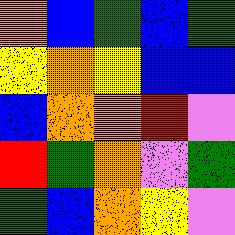[["orange", "blue", "green", "blue", "green"], ["yellow", "orange", "yellow", "blue", "blue"], ["blue", "orange", "orange", "red", "violet"], ["red", "green", "orange", "violet", "green"], ["green", "blue", "orange", "yellow", "violet"]]